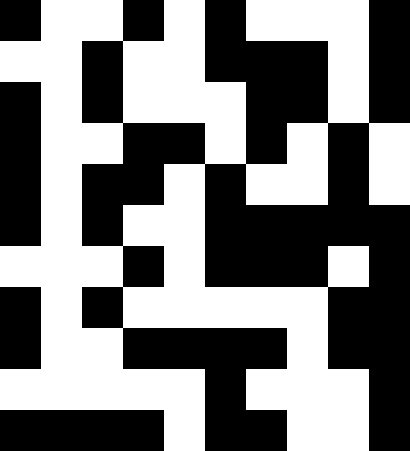[["black", "white", "white", "black", "white", "black", "white", "white", "white", "black"], ["white", "white", "black", "white", "white", "black", "black", "black", "white", "black"], ["black", "white", "black", "white", "white", "white", "black", "black", "white", "black"], ["black", "white", "white", "black", "black", "white", "black", "white", "black", "white"], ["black", "white", "black", "black", "white", "black", "white", "white", "black", "white"], ["black", "white", "black", "white", "white", "black", "black", "black", "black", "black"], ["white", "white", "white", "black", "white", "black", "black", "black", "white", "black"], ["black", "white", "black", "white", "white", "white", "white", "white", "black", "black"], ["black", "white", "white", "black", "black", "black", "black", "white", "black", "black"], ["white", "white", "white", "white", "white", "black", "white", "white", "white", "black"], ["black", "black", "black", "black", "white", "black", "black", "white", "white", "black"]]